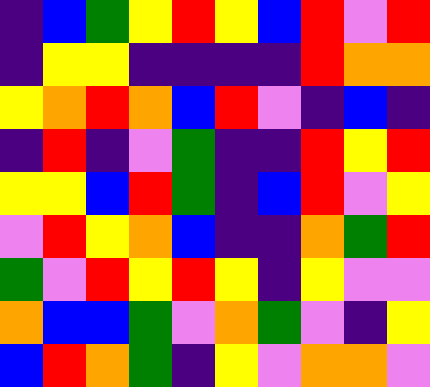[["indigo", "blue", "green", "yellow", "red", "yellow", "blue", "red", "violet", "red"], ["indigo", "yellow", "yellow", "indigo", "indigo", "indigo", "indigo", "red", "orange", "orange"], ["yellow", "orange", "red", "orange", "blue", "red", "violet", "indigo", "blue", "indigo"], ["indigo", "red", "indigo", "violet", "green", "indigo", "indigo", "red", "yellow", "red"], ["yellow", "yellow", "blue", "red", "green", "indigo", "blue", "red", "violet", "yellow"], ["violet", "red", "yellow", "orange", "blue", "indigo", "indigo", "orange", "green", "red"], ["green", "violet", "red", "yellow", "red", "yellow", "indigo", "yellow", "violet", "violet"], ["orange", "blue", "blue", "green", "violet", "orange", "green", "violet", "indigo", "yellow"], ["blue", "red", "orange", "green", "indigo", "yellow", "violet", "orange", "orange", "violet"]]